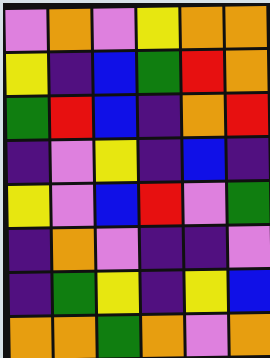[["violet", "orange", "violet", "yellow", "orange", "orange"], ["yellow", "indigo", "blue", "green", "red", "orange"], ["green", "red", "blue", "indigo", "orange", "red"], ["indigo", "violet", "yellow", "indigo", "blue", "indigo"], ["yellow", "violet", "blue", "red", "violet", "green"], ["indigo", "orange", "violet", "indigo", "indigo", "violet"], ["indigo", "green", "yellow", "indigo", "yellow", "blue"], ["orange", "orange", "green", "orange", "violet", "orange"]]